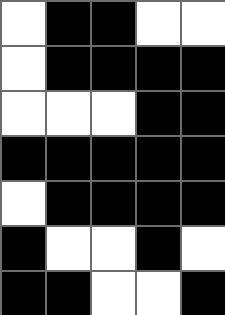[["white", "black", "black", "white", "white"], ["white", "black", "black", "black", "black"], ["white", "white", "white", "black", "black"], ["black", "black", "black", "black", "black"], ["white", "black", "black", "black", "black"], ["black", "white", "white", "black", "white"], ["black", "black", "white", "white", "black"]]